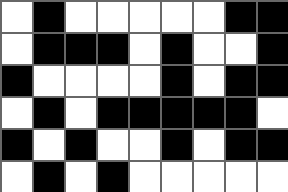[["white", "black", "white", "white", "white", "white", "white", "black", "black"], ["white", "black", "black", "black", "white", "black", "white", "white", "black"], ["black", "white", "white", "white", "white", "black", "white", "black", "black"], ["white", "black", "white", "black", "black", "black", "black", "black", "white"], ["black", "white", "black", "white", "white", "black", "white", "black", "black"], ["white", "black", "white", "black", "white", "white", "white", "white", "white"]]